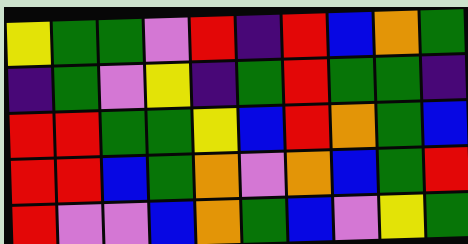[["yellow", "green", "green", "violet", "red", "indigo", "red", "blue", "orange", "green"], ["indigo", "green", "violet", "yellow", "indigo", "green", "red", "green", "green", "indigo"], ["red", "red", "green", "green", "yellow", "blue", "red", "orange", "green", "blue"], ["red", "red", "blue", "green", "orange", "violet", "orange", "blue", "green", "red"], ["red", "violet", "violet", "blue", "orange", "green", "blue", "violet", "yellow", "green"]]